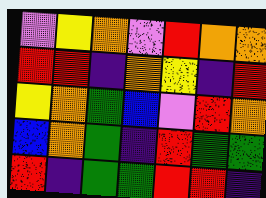[["violet", "yellow", "orange", "violet", "red", "orange", "orange"], ["red", "red", "indigo", "orange", "yellow", "indigo", "red"], ["yellow", "orange", "green", "blue", "violet", "red", "orange"], ["blue", "orange", "green", "indigo", "red", "green", "green"], ["red", "indigo", "green", "green", "red", "red", "indigo"]]